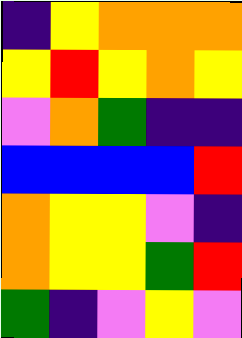[["indigo", "yellow", "orange", "orange", "orange"], ["yellow", "red", "yellow", "orange", "yellow"], ["violet", "orange", "green", "indigo", "indigo"], ["blue", "blue", "blue", "blue", "red"], ["orange", "yellow", "yellow", "violet", "indigo"], ["orange", "yellow", "yellow", "green", "red"], ["green", "indigo", "violet", "yellow", "violet"]]